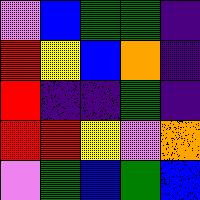[["violet", "blue", "green", "green", "indigo"], ["red", "yellow", "blue", "orange", "indigo"], ["red", "indigo", "indigo", "green", "indigo"], ["red", "red", "yellow", "violet", "orange"], ["violet", "green", "blue", "green", "blue"]]